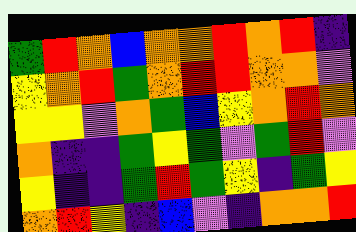[["green", "red", "orange", "blue", "orange", "orange", "red", "orange", "red", "indigo"], ["yellow", "orange", "red", "green", "orange", "red", "red", "orange", "orange", "violet"], ["yellow", "yellow", "violet", "orange", "green", "blue", "yellow", "orange", "red", "orange"], ["orange", "indigo", "indigo", "green", "yellow", "green", "violet", "green", "red", "violet"], ["yellow", "indigo", "indigo", "green", "red", "green", "yellow", "indigo", "green", "yellow"], ["orange", "red", "yellow", "indigo", "blue", "violet", "indigo", "orange", "orange", "red"]]